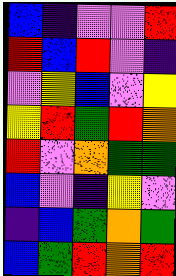[["blue", "indigo", "violet", "violet", "red"], ["red", "blue", "red", "violet", "indigo"], ["violet", "yellow", "blue", "violet", "yellow"], ["yellow", "red", "green", "red", "orange"], ["red", "violet", "orange", "green", "green"], ["blue", "violet", "indigo", "yellow", "violet"], ["indigo", "blue", "green", "orange", "green"], ["blue", "green", "red", "orange", "red"]]